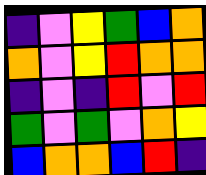[["indigo", "violet", "yellow", "green", "blue", "orange"], ["orange", "violet", "yellow", "red", "orange", "orange"], ["indigo", "violet", "indigo", "red", "violet", "red"], ["green", "violet", "green", "violet", "orange", "yellow"], ["blue", "orange", "orange", "blue", "red", "indigo"]]